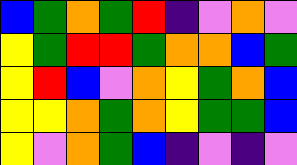[["blue", "green", "orange", "green", "red", "indigo", "violet", "orange", "violet"], ["yellow", "green", "red", "red", "green", "orange", "orange", "blue", "green"], ["yellow", "red", "blue", "violet", "orange", "yellow", "green", "orange", "blue"], ["yellow", "yellow", "orange", "green", "orange", "yellow", "green", "green", "blue"], ["yellow", "violet", "orange", "green", "blue", "indigo", "violet", "indigo", "violet"]]